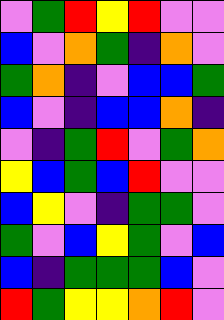[["violet", "green", "red", "yellow", "red", "violet", "violet"], ["blue", "violet", "orange", "green", "indigo", "orange", "violet"], ["green", "orange", "indigo", "violet", "blue", "blue", "green"], ["blue", "violet", "indigo", "blue", "blue", "orange", "indigo"], ["violet", "indigo", "green", "red", "violet", "green", "orange"], ["yellow", "blue", "green", "blue", "red", "violet", "violet"], ["blue", "yellow", "violet", "indigo", "green", "green", "violet"], ["green", "violet", "blue", "yellow", "green", "violet", "blue"], ["blue", "indigo", "green", "green", "green", "blue", "violet"], ["red", "green", "yellow", "yellow", "orange", "red", "violet"]]